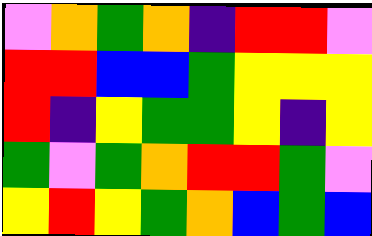[["violet", "orange", "green", "orange", "indigo", "red", "red", "violet"], ["red", "red", "blue", "blue", "green", "yellow", "yellow", "yellow"], ["red", "indigo", "yellow", "green", "green", "yellow", "indigo", "yellow"], ["green", "violet", "green", "orange", "red", "red", "green", "violet"], ["yellow", "red", "yellow", "green", "orange", "blue", "green", "blue"]]